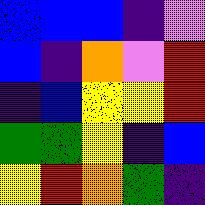[["blue", "blue", "blue", "indigo", "violet"], ["blue", "indigo", "orange", "violet", "red"], ["indigo", "blue", "yellow", "yellow", "red"], ["green", "green", "yellow", "indigo", "blue"], ["yellow", "red", "orange", "green", "indigo"]]